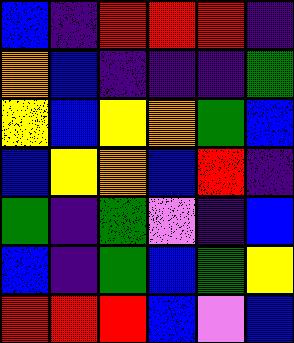[["blue", "indigo", "red", "red", "red", "indigo"], ["orange", "blue", "indigo", "indigo", "indigo", "green"], ["yellow", "blue", "yellow", "orange", "green", "blue"], ["blue", "yellow", "orange", "blue", "red", "indigo"], ["green", "indigo", "green", "violet", "indigo", "blue"], ["blue", "indigo", "green", "blue", "green", "yellow"], ["red", "red", "red", "blue", "violet", "blue"]]